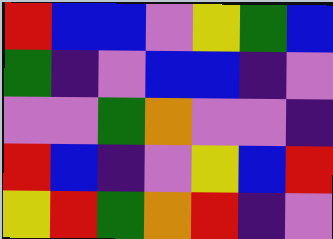[["red", "blue", "blue", "violet", "yellow", "green", "blue"], ["green", "indigo", "violet", "blue", "blue", "indigo", "violet"], ["violet", "violet", "green", "orange", "violet", "violet", "indigo"], ["red", "blue", "indigo", "violet", "yellow", "blue", "red"], ["yellow", "red", "green", "orange", "red", "indigo", "violet"]]